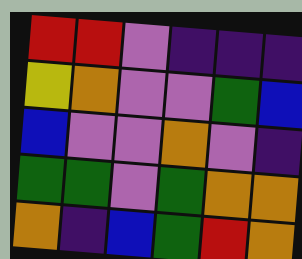[["red", "red", "violet", "indigo", "indigo", "indigo"], ["yellow", "orange", "violet", "violet", "green", "blue"], ["blue", "violet", "violet", "orange", "violet", "indigo"], ["green", "green", "violet", "green", "orange", "orange"], ["orange", "indigo", "blue", "green", "red", "orange"]]